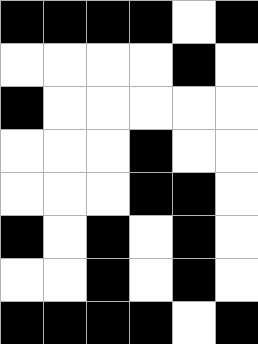[["black", "black", "black", "black", "white", "black"], ["white", "white", "white", "white", "black", "white"], ["black", "white", "white", "white", "white", "white"], ["white", "white", "white", "black", "white", "white"], ["white", "white", "white", "black", "black", "white"], ["black", "white", "black", "white", "black", "white"], ["white", "white", "black", "white", "black", "white"], ["black", "black", "black", "black", "white", "black"]]